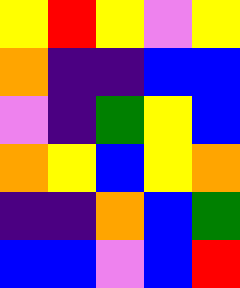[["yellow", "red", "yellow", "violet", "yellow"], ["orange", "indigo", "indigo", "blue", "blue"], ["violet", "indigo", "green", "yellow", "blue"], ["orange", "yellow", "blue", "yellow", "orange"], ["indigo", "indigo", "orange", "blue", "green"], ["blue", "blue", "violet", "blue", "red"]]